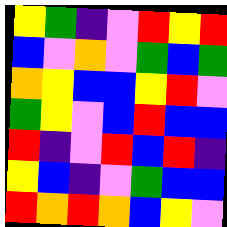[["yellow", "green", "indigo", "violet", "red", "yellow", "red"], ["blue", "violet", "orange", "violet", "green", "blue", "green"], ["orange", "yellow", "blue", "blue", "yellow", "red", "violet"], ["green", "yellow", "violet", "blue", "red", "blue", "blue"], ["red", "indigo", "violet", "red", "blue", "red", "indigo"], ["yellow", "blue", "indigo", "violet", "green", "blue", "blue"], ["red", "orange", "red", "orange", "blue", "yellow", "violet"]]